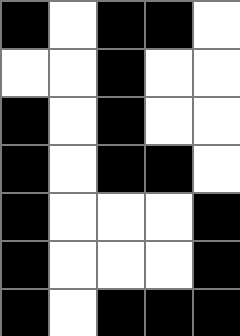[["black", "white", "black", "black", "white"], ["white", "white", "black", "white", "white"], ["black", "white", "black", "white", "white"], ["black", "white", "black", "black", "white"], ["black", "white", "white", "white", "black"], ["black", "white", "white", "white", "black"], ["black", "white", "black", "black", "black"]]